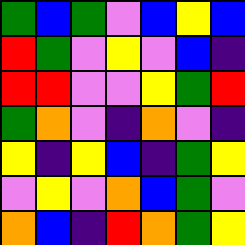[["green", "blue", "green", "violet", "blue", "yellow", "blue"], ["red", "green", "violet", "yellow", "violet", "blue", "indigo"], ["red", "red", "violet", "violet", "yellow", "green", "red"], ["green", "orange", "violet", "indigo", "orange", "violet", "indigo"], ["yellow", "indigo", "yellow", "blue", "indigo", "green", "yellow"], ["violet", "yellow", "violet", "orange", "blue", "green", "violet"], ["orange", "blue", "indigo", "red", "orange", "green", "yellow"]]